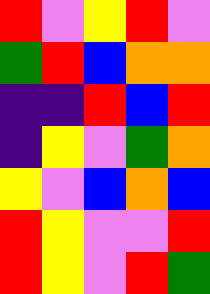[["red", "violet", "yellow", "red", "violet"], ["green", "red", "blue", "orange", "orange"], ["indigo", "indigo", "red", "blue", "red"], ["indigo", "yellow", "violet", "green", "orange"], ["yellow", "violet", "blue", "orange", "blue"], ["red", "yellow", "violet", "violet", "red"], ["red", "yellow", "violet", "red", "green"]]